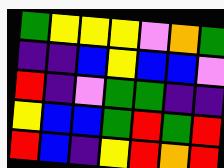[["green", "yellow", "yellow", "yellow", "violet", "orange", "green"], ["indigo", "indigo", "blue", "yellow", "blue", "blue", "violet"], ["red", "indigo", "violet", "green", "green", "indigo", "indigo"], ["yellow", "blue", "blue", "green", "red", "green", "red"], ["red", "blue", "indigo", "yellow", "red", "orange", "red"]]